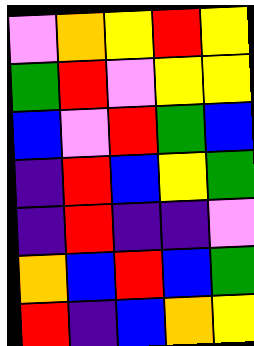[["violet", "orange", "yellow", "red", "yellow"], ["green", "red", "violet", "yellow", "yellow"], ["blue", "violet", "red", "green", "blue"], ["indigo", "red", "blue", "yellow", "green"], ["indigo", "red", "indigo", "indigo", "violet"], ["orange", "blue", "red", "blue", "green"], ["red", "indigo", "blue", "orange", "yellow"]]